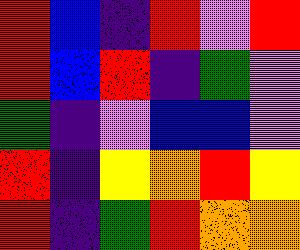[["red", "blue", "indigo", "red", "violet", "red"], ["red", "blue", "red", "indigo", "green", "violet"], ["green", "indigo", "violet", "blue", "blue", "violet"], ["red", "indigo", "yellow", "orange", "red", "yellow"], ["red", "indigo", "green", "red", "orange", "orange"]]